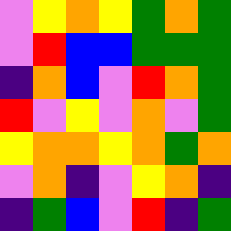[["violet", "yellow", "orange", "yellow", "green", "orange", "green"], ["violet", "red", "blue", "blue", "green", "green", "green"], ["indigo", "orange", "blue", "violet", "red", "orange", "green"], ["red", "violet", "yellow", "violet", "orange", "violet", "green"], ["yellow", "orange", "orange", "yellow", "orange", "green", "orange"], ["violet", "orange", "indigo", "violet", "yellow", "orange", "indigo"], ["indigo", "green", "blue", "violet", "red", "indigo", "green"]]